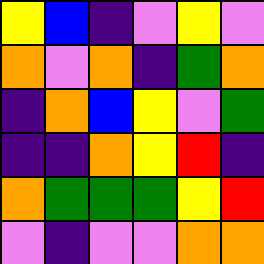[["yellow", "blue", "indigo", "violet", "yellow", "violet"], ["orange", "violet", "orange", "indigo", "green", "orange"], ["indigo", "orange", "blue", "yellow", "violet", "green"], ["indigo", "indigo", "orange", "yellow", "red", "indigo"], ["orange", "green", "green", "green", "yellow", "red"], ["violet", "indigo", "violet", "violet", "orange", "orange"]]